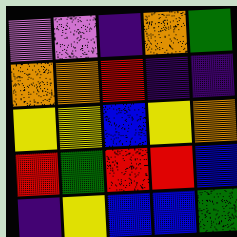[["violet", "violet", "indigo", "orange", "green"], ["orange", "orange", "red", "indigo", "indigo"], ["yellow", "yellow", "blue", "yellow", "orange"], ["red", "green", "red", "red", "blue"], ["indigo", "yellow", "blue", "blue", "green"]]